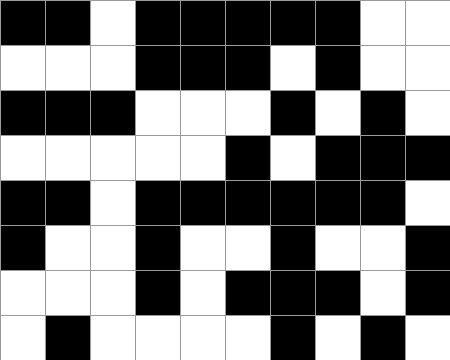[["black", "black", "white", "black", "black", "black", "black", "black", "white", "white"], ["white", "white", "white", "black", "black", "black", "white", "black", "white", "white"], ["black", "black", "black", "white", "white", "white", "black", "white", "black", "white"], ["white", "white", "white", "white", "white", "black", "white", "black", "black", "black"], ["black", "black", "white", "black", "black", "black", "black", "black", "black", "white"], ["black", "white", "white", "black", "white", "white", "black", "white", "white", "black"], ["white", "white", "white", "black", "white", "black", "black", "black", "white", "black"], ["white", "black", "white", "white", "white", "white", "black", "white", "black", "white"]]